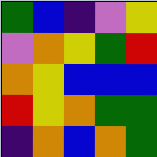[["green", "blue", "indigo", "violet", "yellow"], ["violet", "orange", "yellow", "green", "red"], ["orange", "yellow", "blue", "blue", "blue"], ["red", "yellow", "orange", "green", "green"], ["indigo", "orange", "blue", "orange", "green"]]